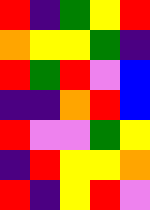[["red", "indigo", "green", "yellow", "red"], ["orange", "yellow", "yellow", "green", "indigo"], ["red", "green", "red", "violet", "blue"], ["indigo", "indigo", "orange", "red", "blue"], ["red", "violet", "violet", "green", "yellow"], ["indigo", "red", "yellow", "yellow", "orange"], ["red", "indigo", "yellow", "red", "violet"]]